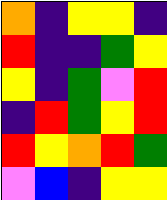[["orange", "indigo", "yellow", "yellow", "indigo"], ["red", "indigo", "indigo", "green", "yellow"], ["yellow", "indigo", "green", "violet", "red"], ["indigo", "red", "green", "yellow", "red"], ["red", "yellow", "orange", "red", "green"], ["violet", "blue", "indigo", "yellow", "yellow"]]